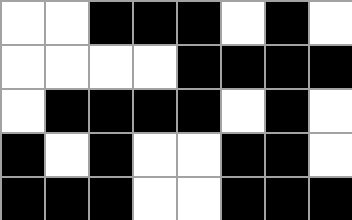[["white", "white", "black", "black", "black", "white", "black", "white"], ["white", "white", "white", "white", "black", "black", "black", "black"], ["white", "black", "black", "black", "black", "white", "black", "white"], ["black", "white", "black", "white", "white", "black", "black", "white"], ["black", "black", "black", "white", "white", "black", "black", "black"]]